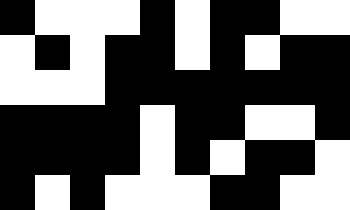[["black", "white", "white", "white", "black", "white", "black", "black", "white", "white"], ["white", "black", "white", "black", "black", "white", "black", "white", "black", "black"], ["white", "white", "white", "black", "black", "black", "black", "black", "black", "black"], ["black", "black", "black", "black", "white", "black", "black", "white", "white", "black"], ["black", "black", "black", "black", "white", "black", "white", "black", "black", "white"], ["black", "white", "black", "white", "white", "white", "black", "black", "white", "white"]]